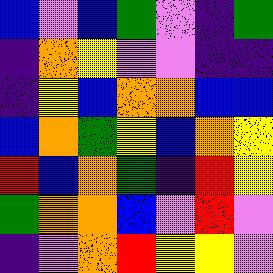[["blue", "violet", "blue", "green", "violet", "indigo", "green"], ["indigo", "orange", "yellow", "violet", "violet", "indigo", "indigo"], ["indigo", "yellow", "blue", "orange", "orange", "blue", "blue"], ["blue", "orange", "green", "yellow", "blue", "orange", "yellow"], ["red", "blue", "orange", "green", "indigo", "red", "yellow"], ["green", "orange", "orange", "blue", "violet", "red", "violet"], ["indigo", "violet", "orange", "red", "yellow", "yellow", "violet"]]